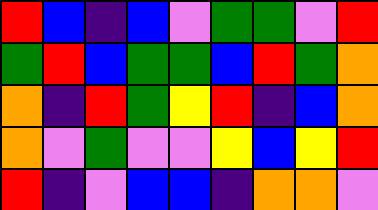[["red", "blue", "indigo", "blue", "violet", "green", "green", "violet", "red"], ["green", "red", "blue", "green", "green", "blue", "red", "green", "orange"], ["orange", "indigo", "red", "green", "yellow", "red", "indigo", "blue", "orange"], ["orange", "violet", "green", "violet", "violet", "yellow", "blue", "yellow", "red"], ["red", "indigo", "violet", "blue", "blue", "indigo", "orange", "orange", "violet"]]